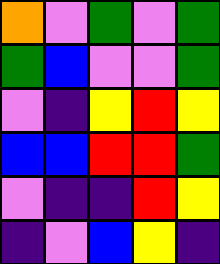[["orange", "violet", "green", "violet", "green"], ["green", "blue", "violet", "violet", "green"], ["violet", "indigo", "yellow", "red", "yellow"], ["blue", "blue", "red", "red", "green"], ["violet", "indigo", "indigo", "red", "yellow"], ["indigo", "violet", "blue", "yellow", "indigo"]]